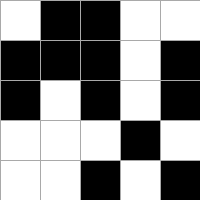[["white", "black", "black", "white", "white"], ["black", "black", "black", "white", "black"], ["black", "white", "black", "white", "black"], ["white", "white", "white", "black", "white"], ["white", "white", "black", "white", "black"]]